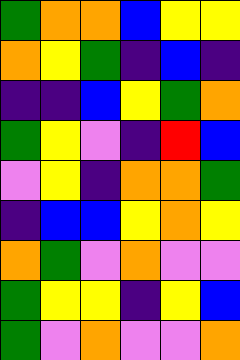[["green", "orange", "orange", "blue", "yellow", "yellow"], ["orange", "yellow", "green", "indigo", "blue", "indigo"], ["indigo", "indigo", "blue", "yellow", "green", "orange"], ["green", "yellow", "violet", "indigo", "red", "blue"], ["violet", "yellow", "indigo", "orange", "orange", "green"], ["indigo", "blue", "blue", "yellow", "orange", "yellow"], ["orange", "green", "violet", "orange", "violet", "violet"], ["green", "yellow", "yellow", "indigo", "yellow", "blue"], ["green", "violet", "orange", "violet", "violet", "orange"]]